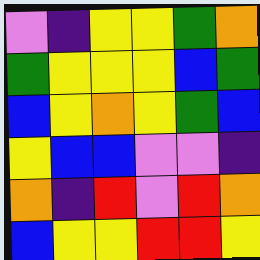[["violet", "indigo", "yellow", "yellow", "green", "orange"], ["green", "yellow", "yellow", "yellow", "blue", "green"], ["blue", "yellow", "orange", "yellow", "green", "blue"], ["yellow", "blue", "blue", "violet", "violet", "indigo"], ["orange", "indigo", "red", "violet", "red", "orange"], ["blue", "yellow", "yellow", "red", "red", "yellow"]]